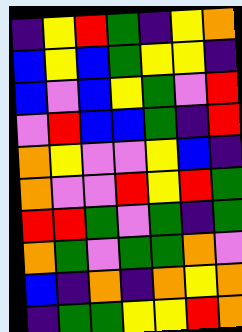[["indigo", "yellow", "red", "green", "indigo", "yellow", "orange"], ["blue", "yellow", "blue", "green", "yellow", "yellow", "indigo"], ["blue", "violet", "blue", "yellow", "green", "violet", "red"], ["violet", "red", "blue", "blue", "green", "indigo", "red"], ["orange", "yellow", "violet", "violet", "yellow", "blue", "indigo"], ["orange", "violet", "violet", "red", "yellow", "red", "green"], ["red", "red", "green", "violet", "green", "indigo", "green"], ["orange", "green", "violet", "green", "green", "orange", "violet"], ["blue", "indigo", "orange", "indigo", "orange", "yellow", "orange"], ["indigo", "green", "green", "yellow", "yellow", "red", "orange"]]